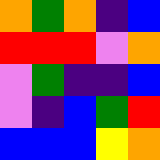[["orange", "green", "orange", "indigo", "blue"], ["red", "red", "red", "violet", "orange"], ["violet", "green", "indigo", "indigo", "blue"], ["violet", "indigo", "blue", "green", "red"], ["blue", "blue", "blue", "yellow", "orange"]]